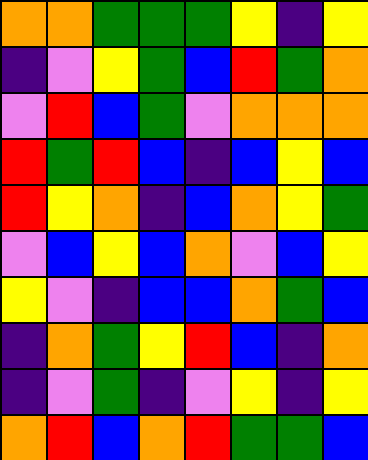[["orange", "orange", "green", "green", "green", "yellow", "indigo", "yellow"], ["indigo", "violet", "yellow", "green", "blue", "red", "green", "orange"], ["violet", "red", "blue", "green", "violet", "orange", "orange", "orange"], ["red", "green", "red", "blue", "indigo", "blue", "yellow", "blue"], ["red", "yellow", "orange", "indigo", "blue", "orange", "yellow", "green"], ["violet", "blue", "yellow", "blue", "orange", "violet", "blue", "yellow"], ["yellow", "violet", "indigo", "blue", "blue", "orange", "green", "blue"], ["indigo", "orange", "green", "yellow", "red", "blue", "indigo", "orange"], ["indigo", "violet", "green", "indigo", "violet", "yellow", "indigo", "yellow"], ["orange", "red", "blue", "orange", "red", "green", "green", "blue"]]